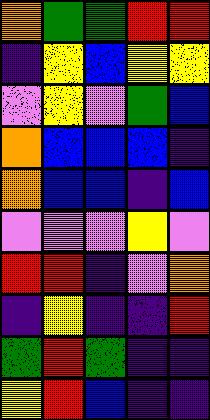[["orange", "green", "green", "red", "red"], ["indigo", "yellow", "blue", "yellow", "yellow"], ["violet", "yellow", "violet", "green", "blue"], ["orange", "blue", "blue", "blue", "indigo"], ["orange", "blue", "blue", "indigo", "blue"], ["violet", "violet", "violet", "yellow", "violet"], ["red", "red", "indigo", "violet", "orange"], ["indigo", "yellow", "indigo", "indigo", "red"], ["green", "red", "green", "indigo", "indigo"], ["yellow", "red", "blue", "indigo", "indigo"]]